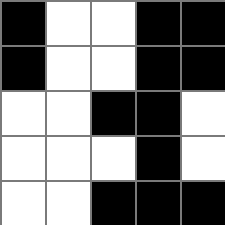[["black", "white", "white", "black", "black"], ["black", "white", "white", "black", "black"], ["white", "white", "black", "black", "white"], ["white", "white", "white", "black", "white"], ["white", "white", "black", "black", "black"]]